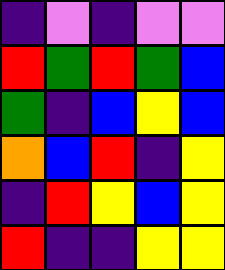[["indigo", "violet", "indigo", "violet", "violet"], ["red", "green", "red", "green", "blue"], ["green", "indigo", "blue", "yellow", "blue"], ["orange", "blue", "red", "indigo", "yellow"], ["indigo", "red", "yellow", "blue", "yellow"], ["red", "indigo", "indigo", "yellow", "yellow"]]